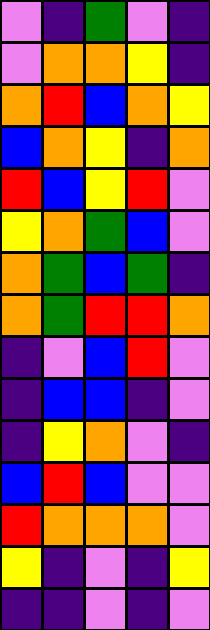[["violet", "indigo", "green", "violet", "indigo"], ["violet", "orange", "orange", "yellow", "indigo"], ["orange", "red", "blue", "orange", "yellow"], ["blue", "orange", "yellow", "indigo", "orange"], ["red", "blue", "yellow", "red", "violet"], ["yellow", "orange", "green", "blue", "violet"], ["orange", "green", "blue", "green", "indigo"], ["orange", "green", "red", "red", "orange"], ["indigo", "violet", "blue", "red", "violet"], ["indigo", "blue", "blue", "indigo", "violet"], ["indigo", "yellow", "orange", "violet", "indigo"], ["blue", "red", "blue", "violet", "violet"], ["red", "orange", "orange", "orange", "violet"], ["yellow", "indigo", "violet", "indigo", "yellow"], ["indigo", "indigo", "violet", "indigo", "violet"]]